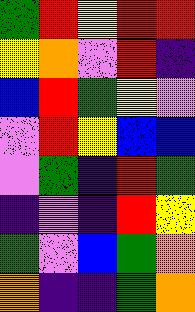[["green", "red", "yellow", "red", "red"], ["yellow", "orange", "violet", "red", "indigo"], ["blue", "red", "green", "yellow", "violet"], ["violet", "red", "yellow", "blue", "blue"], ["violet", "green", "indigo", "red", "green"], ["indigo", "violet", "indigo", "red", "yellow"], ["green", "violet", "blue", "green", "orange"], ["orange", "indigo", "indigo", "green", "orange"]]